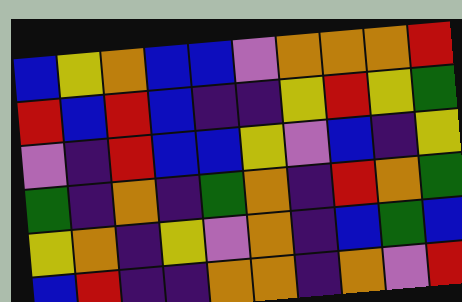[["blue", "yellow", "orange", "blue", "blue", "violet", "orange", "orange", "orange", "red"], ["red", "blue", "red", "blue", "indigo", "indigo", "yellow", "red", "yellow", "green"], ["violet", "indigo", "red", "blue", "blue", "yellow", "violet", "blue", "indigo", "yellow"], ["green", "indigo", "orange", "indigo", "green", "orange", "indigo", "red", "orange", "green"], ["yellow", "orange", "indigo", "yellow", "violet", "orange", "indigo", "blue", "green", "blue"], ["blue", "red", "indigo", "indigo", "orange", "orange", "indigo", "orange", "violet", "red"]]